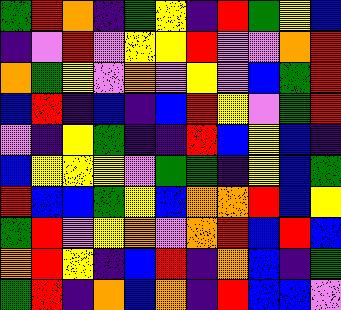[["green", "red", "orange", "indigo", "green", "yellow", "indigo", "red", "green", "yellow", "blue"], ["indigo", "violet", "red", "violet", "yellow", "yellow", "red", "violet", "violet", "orange", "red"], ["orange", "green", "yellow", "violet", "orange", "violet", "yellow", "violet", "blue", "green", "red"], ["blue", "red", "indigo", "blue", "indigo", "blue", "red", "yellow", "violet", "green", "red"], ["violet", "indigo", "yellow", "green", "indigo", "indigo", "red", "blue", "yellow", "blue", "indigo"], ["blue", "yellow", "yellow", "yellow", "violet", "green", "green", "indigo", "yellow", "blue", "green"], ["red", "blue", "blue", "green", "yellow", "blue", "orange", "orange", "red", "blue", "yellow"], ["green", "red", "violet", "yellow", "orange", "violet", "orange", "red", "blue", "red", "blue"], ["orange", "red", "yellow", "indigo", "blue", "red", "indigo", "orange", "blue", "indigo", "green"], ["green", "red", "indigo", "orange", "blue", "orange", "indigo", "red", "blue", "blue", "violet"]]